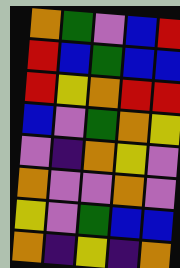[["orange", "green", "violet", "blue", "red"], ["red", "blue", "green", "blue", "blue"], ["red", "yellow", "orange", "red", "red"], ["blue", "violet", "green", "orange", "yellow"], ["violet", "indigo", "orange", "yellow", "violet"], ["orange", "violet", "violet", "orange", "violet"], ["yellow", "violet", "green", "blue", "blue"], ["orange", "indigo", "yellow", "indigo", "orange"]]